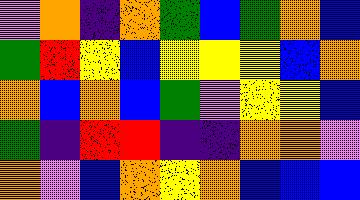[["violet", "orange", "indigo", "orange", "green", "blue", "green", "orange", "blue"], ["green", "red", "yellow", "blue", "yellow", "yellow", "yellow", "blue", "orange"], ["orange", "blue", "orange", "blue", "green", "violet", "yellow", "yellow", "blue"], ["green", "indigo", "red", "red", "indigo", "indigo", "orange", "orange", "violet"], ["orange", "violet", "blue", "orange", "yellow", "orange", "blue", "blue", "blue"]]